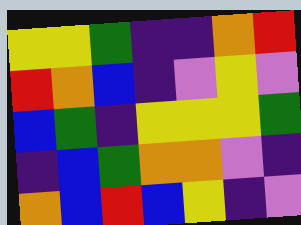[["yellow", "yellow", "green", "indigo", "indigo", "orange", "red"], ["red", "orange", "blue", "indigo", "violet", "yellow", "violet"], ["blue", "green", "indigo", "yellow", "yellow", "yellow", "green"], ["indigo", "blue", "green", "orange", "orange", "violet", "indigo"], ["orange", "blue", "red", "blue", "yellow", "indigo", "violet"]]